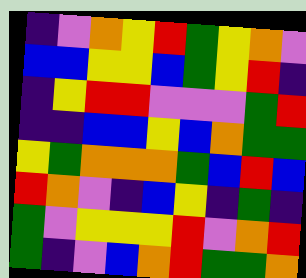[["indigo", "violet", "orange", "yellow", "red", "green", "yellow", "orange", "violet"], ["blue", "blue", "yellow", "yellow", "blue", "green", "yellow", "red", "indigo"], ["indigo", "yellow", "red", "red", "violet", "violet", "violet", "green", "red"], ["indigo", "indigo", "blue", "blue", "yellow", "blue", "orange", "green", "green"], ["yellow", "green", "orange", "orange", "orange", "green", "blue", "red", "blue"], ["red", "orange", "violet", "indigo", "blue", "yellow", "indigo", "green", "indigo"], ["green", "violet", "yellow", "yellow", "yellow", "red", "violet", "orange", "red"], ["green", "indigo", "violet", "blue", "orange", "red", "green", "green", "orange"]]